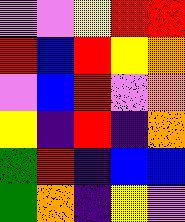[["violet", "violet", "yellow", "red", "red"], ["red", "blue", "red", "yellow", "orange"], ["violet", "blue", "red", "violet", "orange"], ["yellow", "indigo", "red", "indigo", "orange"], ["green", "red", "indigo", "blue", "blue"], ["green", "orange", "indigo", "yellow", "violet"]]